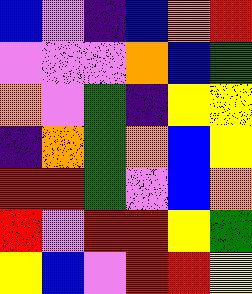[["blue", "violet", "indigo", "blue", "orange", "red"], ["violet", "violet", "violet", "orange", "blue", "green"], ["orange", "violet", "green", "indigo", "yellow", "yellow"], ["indigo", "orange", "green", "orange", "blue", "yellow"], ["red", "red", "green", "violet", "blue", "orange"], ["red", "violet", "red", "red", "yellow", "green"], ["yellow", "blue", "violet", "red", "red", "yellow"]]